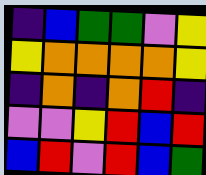[["indigo", "blue", "green", "green", "violet", "yellow"], ["yellow", "orange", "orange", "orange", "orange", "yellow"], ["indigo", "orange", "indigo", "orange", "red", "indigo"], ["violet", "violet", "yellow", "red", "blue", "red"], ["blue", "red", "violet", "red", "blue", "green"]]